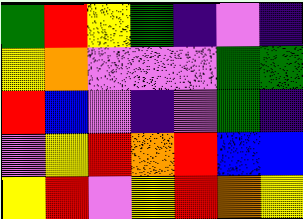[["green", "red", "yellow", "green", "indigo", "violet", "indigo"], ["yellow", "orange", "violet", "violet", "violet", "green", "green"], ["red", "blue", "violet", "indigo", "violet", "green", "indigo"], ["violet", "yellow", "red", "orange", "red", "blue", "blue"], ["yellow", "red", "violet", "yellow", "red", "orange", "yellow"]]